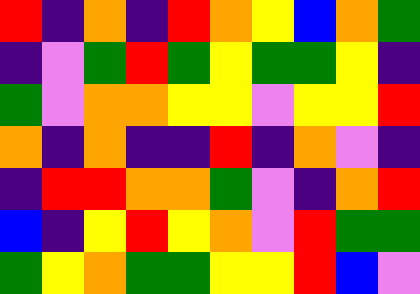[["red", "indigo", "orange", "indigo", "red", "orange", "yellow", "blue", "orange", "green"], ["indigo", "violet", "green", "red", "green", "yellow", "green", "green", "yellow", "indigo"], ["green", "violet", "orange", "orange", "yellow", "yellow", "violet", "yellow", "yellow", "red"], ["orange", "indigo", "orange", "indigo", "indigo", "red", "indigo", "orange", "violet", "indigo"], ["indigo", "red", "red", "orange", "orange", "green", "violet", "indigo", "orange", "red"], ["blue", "indigo", "yellow", "red", "yellow", "orange", "violet", "red", "green", "green"], ["green", "yellow", "orange", "green", "green", "yellow", "yellow", "red", "blue", "violet"]]